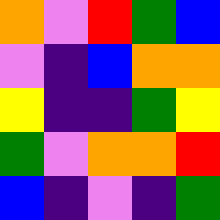[["orange", "violet", "red", "green", "blue"], ["violet", "indigo", "blue", "orange", "orange"], ["yellow", "indigo", "indigo", "green", "yellow"], ["green", "violet", "orange", "orange", "red"], ["blue", "indigo", "violet", "indigo", "green"]]